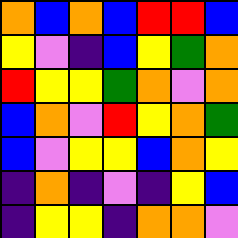[["orange", "blue", "orange", "blue", "red", "red", "blue"], ["yellow", "violet", "indigo", "blue", "yellow", "green", "orange"], ["red", "yellow", "yellow", "green", "orange", "violet", "orange"], ["blue", "orange", "violet", "red", "yellow", "orange", "green"], ["blue", "violet", "yellow", "yellow", "blue", "orange", "yellow"], ["indigo", "orange", "indigo", "violet", "indigo", "yellow", "blue"], ["indigo", "yellow", "yellow", "indigo", "orange", "orange", "violet"]]